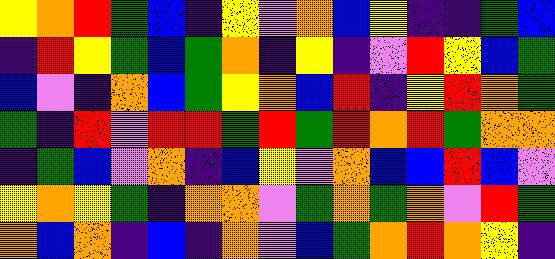[["yellow", "orange", "red", "green", "blue", "indigo", "yellow", "violet", "orange", "blue", "yellow", "indigo", "indigo", "green", "blue"], ["indigo", "red", "yellow", "green", "blue", "green", "orange", "indigo", "yellow", "indigo", "violet", "red", "yellow", "blue", "green"], ["blue", "violet", "indigo", "orange", "blue", "green", "yellow", "orange", "blue", "red", "indigo", "yellow", "red", "orange", "green"], ["green", "indigo", "red", "violet", "red", "red", "green", "red", "green", "red", "orange", "red", "green", "orange", "orange"], ["indigo", "green", "blue", "violet", "orange", "indigo", "blue", "yellow", "violet", "orange", "blue", "blue", "red", "blue", "violet"], ["yellow", "orange", "yellow", "green", "indigo", "orange", "orange", "violet", "green", "orange", "green", "orange", "violet", "red", "green"], ["orange", "blue", "orange", "indigo", "blue", "indigo", "orange", "violet", "blue", "green", "orange", "red", "orange", "yellow", "indigo"]]